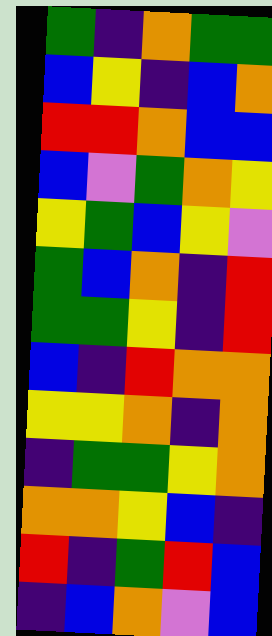[["green", "indigo", "orange", "green", "green"], ["blue", "yellow", "indigo", "blue", "orange"], ["red", "red", "orange", "blue", "blue"], ["blue", "violet", "green", "orange", "yellow"], ["yellow", "green", "blue", "yellow", "violet"], ["green", "blue", "orange", "indigo", "red"], ["green", "green", "yellow", "indigo", "red"], ["blue", "indigo", "red", "orange", "orange"], ["yellow", "yellow", "orange", "indigo", "orange"], ["indigo", "green", "green", "yellow", "orange"], ["orange", "orange", "yellow", "blue", "indigo"], ["red", "indigo", "green", "red", "blue"], ["indigo", "blue", "orange", "violet", "blue"]]